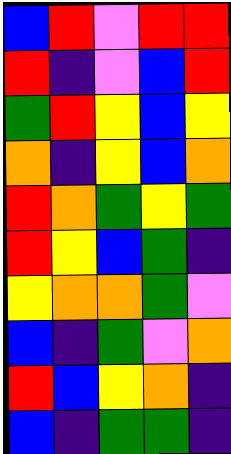[["blue", "red", "violet", "red", "red"], ["red", "indigo", "violet", "blue", "red"], ["green", "red", "yellow", "blue", "yellow"], ["orange", "indigo", "yellow", "blue", "orange"], ["red", "orange", "green", "yellow", "green"], ["red", "yellow", "blue", "green", "indigo"], ["yellow", "orange", "orange", "green", "violet"], ["blue", "indigo", "green", "violet", "orange"], ["red", "blue", "yellow", "orange", "indigo"], ["blue", "indigo", "green", "green", "indigo"]]